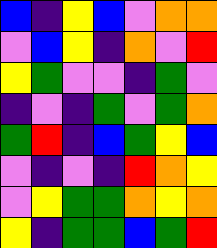[["blue", "indigo", "yellow", "blue", "violet", "orange", "orange"], ["violet", "blue", "yellow", "indigo", "orange", "violet", "red"], ["yellow", "green", "violet", "violet", "indigo", "green", "violet"], ["indigo", "violet", "indigo", "green", "violet", "green", "orange"], ["green", "red", "indigo", "blue", "green", "yellow", "blue"], ["violet", "indigo", "violet", "indigo", "red", "orange", "yellow"], ["violet", "yellow", "green", "green", "orange", "yellow", "orange"], ["yellow", "indigo", "green", "green", "blue", "green", "red"]]